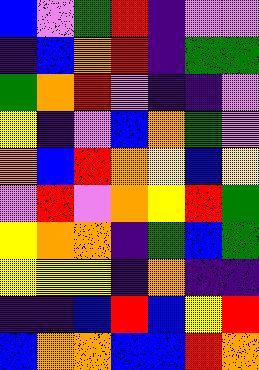[["blue", "violet", "green", "red", "indigo", "violet", "violet"], ["indigo", "blue", "orange", "red", "indigo", "green", "green"], ["green", "orange", "red", "violet", "indigo", "indigo", "violet"], ["yellow", "indigo", "violet", "blue", "orange", "green", "violet"], ["orange", "blue", "red", "orange", "yellow", "blue", "yellow"], ["violet", "red", "violet", "orange", "yellow", "red", "green"], ["yellow", "orange", "orange", "indigo", "green", "blue", "green"], ["yellow", "yellow", "yellow", "indigo", "orange", "indigo", "indigo"], ["indigo", "indigo", "blue", "red", "blue", "yellow", "red"], ["blue", "orange", "orange", "blue", "blue", "red", "orange"]]